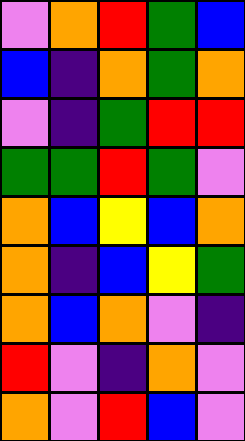[["violet", "orange", "red", "green", "blue"], ["blue", "indigo", "orange", "green", "orange"], ["violet", "indigo", "green", "red", "red"], ["green", "green", "red", "green", "violet"], ["orange", "blue", "yellow", "blue", "orange"], ["orange", "indigo", "blue", "yellow", "green"], ["orange", "blue", "orange", "violet", "indigo"], ["red", "violet", "indigo", "orange", "violet"], ["orange", "violet", "red", "blue", "violet"]]